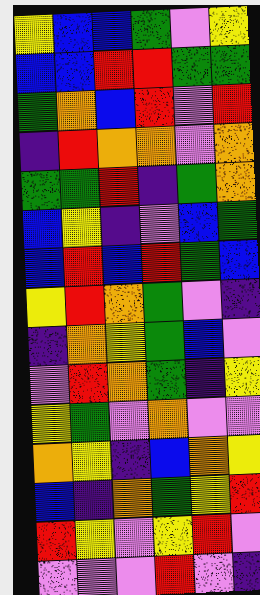[["yellow", "blue", "blue", "green", "violet", "yellow"], ["blue", "blue", "red", "red", "green", "green"], ["green", "orange", "blue", "red", "violet", "red"], ["indigo", "red", "orange", "orange", "violet", "orange"], ["green", "green", "red", "indigo", "green", "orange"], ["blue", "yellow", "indigo", "violet", "blue", "green"], ["blue", "red", "blue", "red", "green", "blue"], ["yellow", "red", "orange", "green", "violet", "indigo"], ["indigo", "orange", "yellow", "green", "blue", "violet"], ["violet", "red", "orange", "green", "indigo", "yellow"], ["yellow", "green", "violet", "orange", "violet", "violet"], ["orange", "yellow", "indigo", "blue", "orange", "yellow"], ["blue", "indigo", "orange", "green", "yellow", "red"], ["red", "yellow", "violet", "yellow", "red", "violet"], ["violet", "violet", "violet", "red", "violet", "indigo"]]